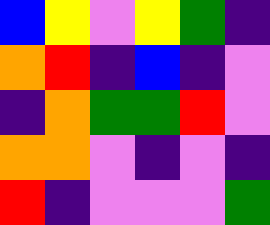[["blue", "yellow", "violet", "yellow", "green", "indigo"], ["orange", "red", "indigo", "blue", "indigo", "violet"], ["indigo", "orange", "green", "green", "red", "violet"], ["orange", "orange", "violet", "indigo", "violet", "indigo"], ["red", "indigo", "violet", "violet", "violet", "green"]]